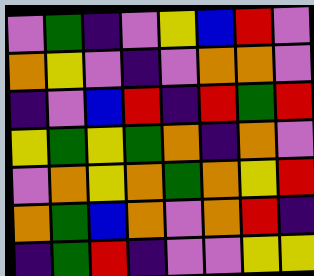[["violet", "green", "indigo", "violet", "yellow", "blue", "red", "violet"], ["orange", "yellow", "violet", "indigo", "violet", "orange", "orange", "violet"], ["indigo", "violet", "blue", "red", "indigo", "red", "green", "red"], ["yellow", "green", "yellow", "green", "orange", "indigo", "orange", "violet"], ["violet", "orange", "yellow", "orange", "green", "orange", "yellow", "red"], ["orange", "green", "blue", "orange", "violet", "orange", "red", "indigo"], ["indigo", "green", "red", "indigo", "violet", "violet", "yellow", "yellow"]]